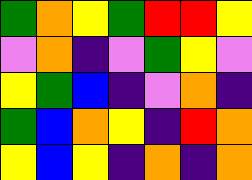[["green", "orange", "yellow", "green", "red", "red", "yellow"], ["violet", "orange", "indigo", "violet", "green", "yellow", "violet"], ["yellow", "green", "blue", "indigo", "violet", "orange", "indigo"], ["green", "blue", "orange", "yellow", "indigo", "red", "orange"], ["yellow", "blue", "yellow", "indigo", "orange", "indigo", "orange"]]